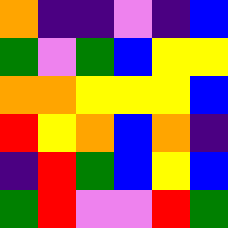[["orange", "indigo", "indigo", "violet", "indigo", "blue"], ["green", "violet", "green", "blue", "yellow", "yellow"], ["orange", "orange", "yellow", "yellow", "yellow", "blue"], ["red", "yellow", "orange", "blue", "orange", "indigo"], ["indigo", "red", "green", "blue", "yellow", "blue"], ["green", "red", "violet", "violet", "red", "green"]]